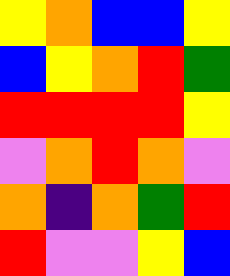[["yellow", "orange", "blue", "blue", "yellow"], ["blue", "yellow", "orange", "red", "green"], ["red", "red", "red", "red", "yellow"], ["violet", "orange", "red", "orange", "violet"], ["orange", "indigo", "orange", "green", "red"], ["red", "violet", "violet", "yellow", "blue"]]